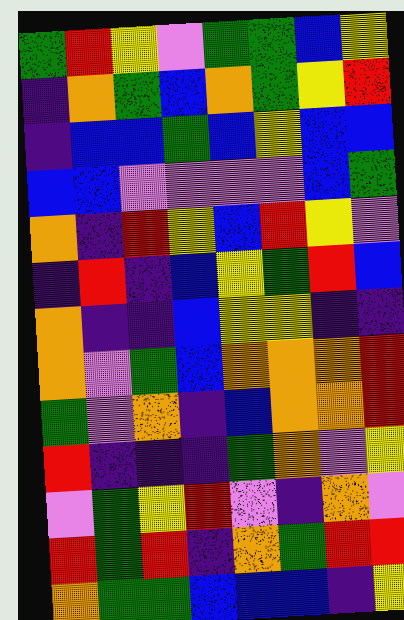[["green", "red", "yellow", "violet", "green", "green", "blue", "yellow"], ["indigo", "orange", "green", "blue", "orange", "green", "yellow", "red"], ["indigo", "blue", "blue", "green", "blue", "yellow", "blue", "blue"], ["blue", "blue", "violet", "violet", "violet", "violet", "blue", "green"], ["orange", "indigo", "red", "yellow", "blue", "red", "yellow", "violet"], ["indigo", "red", "indigo", "blue", "yellow", "green", "red", "blue"], ["orange", "indigo", "indigo", "blue", "yellow", "yellow", "indigo", "indigo"], ["orange", "violet", "green", "blue", "orange", "orange", "orange", "red"], ["green", "violet", "orange", "indigo", "blue", "orange", "orange", "red"], ["red", "indigo", "indigo", "indigo", "green", "orange", "violet", "yellow"], ["violet", "green", "yellow", "red", "violet", "indigo", "orange", "violet"], ["red", "green", "red", "indigo", "orange", "green", "red", "red"], ["orange", "green", "green", "blue", "blue", "blue", "indigo", "yellow"]]